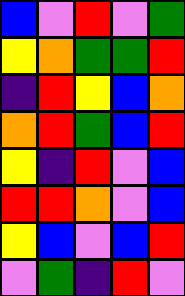[["blue", "violet", "red", "violet", "green"], ["yellow", "orange", "green", "green", "red"], ["indigo", "red", "yellow", "blue", "orange"], ["orange", "red", "green", "blue", "red"], ["yellow", "indigo", "red", "violet", "blue"], ["red", "red", "orange", "violet", "blue"], ["yellow", "blue", "violet", "blue", "red"], ["violet", "green", "indigo", "red", "violet"]]